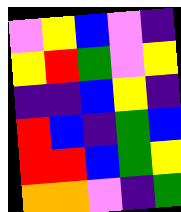[["violet", "yellow", "blue", "violet", "indigo"], ["yellow", "red", "green", "violet", "yellow"], ["indigo", "indigo", "blue", "yellow", "indigo"], ["red", "blue", "indigo", "green", "blue"], ["red", "red", "blue", "green", "yellow"], ["orange", "orange", "violet", "indigo", "green"]]